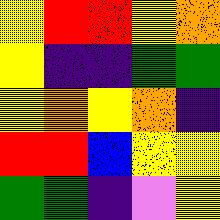[["yellow", "red", "red", "yellow", "orange"], ["yellow", "indigo", "indigo", "green", "green"], ["yellow", "orange", "yellow", "orange", "indigo"], ["red", "red", "blue", "yellow", "yellow"], ["green", "green", "indigo", "violet", "yellow"]]